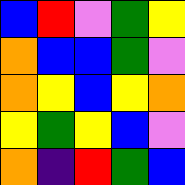[["blue", "red", "violet", "green", "yellow"], ["orange", "blue", "blue", "green", "violet"], ["orange", "yellow", "blue", "yellow", "orange"], ["yellow", "green", "yellow", "blue", "violet"], ["orange", "indigo", "red", "green", "blue"]]